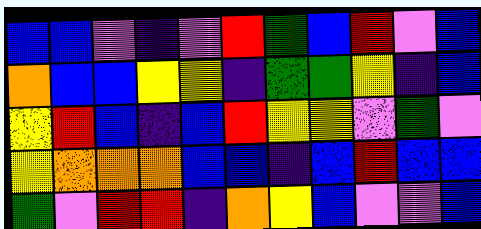[["blue", "blue", "violet", "indigo", "violet", "red", "green", "blue", "red", "violet", "blue"], ["orange", "blue", "blue", "yellow", "yellow", "indigo", "green", "green", "yellow", "indigo", "blue"], ["yellow", "red", "blue", "indigo", "blue", "red", "yellow", "yellow", "violet", "green", "violet"], ["yellow", "orange", "orange", "orange", "blue", "blue", "indigo", "blue", "red", "blue", "blue"], ["green", "violet", "red", "red", "indigo", "orange", "yellow", "blue", "violet", "violet", "blue"]]